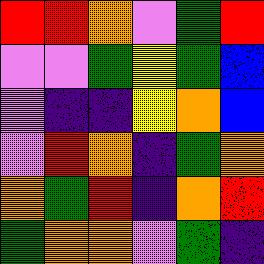[["red", "red", "orange", "violet", "green", "red"], ["violet", "violet", "green", "yellow", "green", "blue"], ["violet", "indigo", "indigo", "yellow", "orange", "blue"], ["violet", "red", "orange", "indigo", "green", "orange"], ["orange", "green", "red", "indigo", "orange", "red"], ["green", "orange", "orange", "violet", "green", "indigo"]]